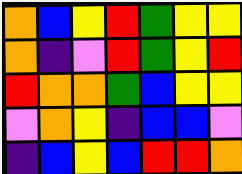[["orange", "blue", "yellow", "red", "green", "yellow", "yellow"], ["orange", "indigo", "violet", "red", "green", "yellow", "red"], ["red", "orange", "orange", "green", "blue", "yellow", "yellow"], ["violet", "orange", "yellow", "indigo", "blue", "blue", "violet"], ["indigo", "blue", "yellow", "blue", "red", "red", "orange"]]